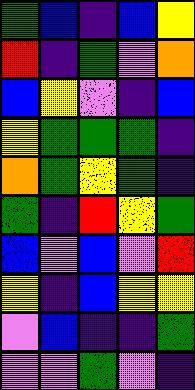[["green", "blue", "indigo", "blue", "yellow"], ["red", "indigo", "green", "violet", "orange"], ["blue", "yellow", "violet", "indigo", "blue"], ["yellow", "green", "green", "green", "indigo"], ["orange", "green", "yellow", "green", "indigo"], ["green", "indigo", "red", "yellow", "green"], ["blue", "violet", "blue", "violet", "red"], ["yellow", "indigo", "blue", "yellow", "yellow"], ["violet", "blue", "indigo", "indigo", "green"], ["violet", "violet", "green", "violet", "indigo"]]